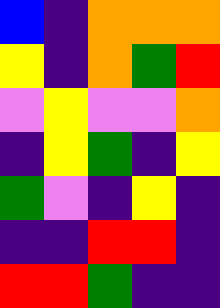[["blue", "indigo", "orange", "orange", "orange"], ["yellow", "indigo", "orange", "green", "red"], ["violet", "yellow", "violet", "violet", "orange"], ["indigo", "yellow", "green", "indigo", "yellow"], ["green", "violet", "indigo", "yellow", "indigo"], ["indigo", "indigo", "red", "red", "indigo"], ["red", "red", "green", "indigo", "indigo"]]